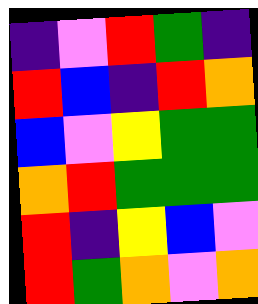[["indigo", "violet", "red", "green", "indigo"], ["red", "blue", "indigo", "red", "orange"], ["blue", "violet", "yellow", "green", "green"], ["orange", "red", "green", "green", "green"], ["red", "indigo", "yellow", "blue", "violet"], ["red", "green", "orange", "violet", "orange"]]